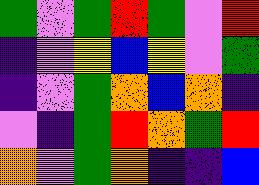[["green", "violet", "green", "red", "green", "violet", "red"], ["indigo", "violet", "yellow", "blue", "yellow", "violet", "green"], ["indigo", "violet", "green", "orange", "blue", "orange", "indigo"], ["violet", "indigo", "green", "red", "orange", "green", "red"], ["orange", "violet", "green", "orange", "indigo", "indigo", "blue"]]